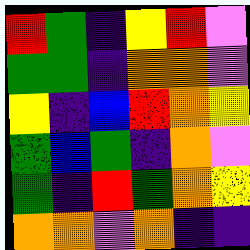[["red", "green", "indigo", "yellow", "red", "violet"], ["green", "green", "indigo", "orange", "orange", "violet"], ["yellow", "indigo", "blue", "red", "orange", "yellow"], ["green", "blue", "green", "indigo", "orange", "violet"], ["green", "indigo", "red", "green", "orange", "yellow"], ["orange", "orange", "violet", "orange", "indigo", "indigo"]]